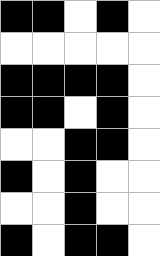[["black", "black", "white", "black", "white"], ["white", "white", "white", "white", "white"], ["black", "black", "black", "black", "white"], ["black", "black", "white", "black", "white"], ["white", "white", "black", "black", "white"], ["black", "white", "black", "white", "white"], ["white", "white", "black", "white", "white"], ["black", "white", "black", "black", "white"]]